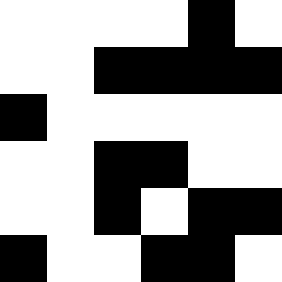[["white", "white", "white", "white", "black", "white"], ["white", "white", "black", "black", "black", "black"], ["black", "white", "white", "white", "white", "white"], ["white", "white", "black", "black", "white", "white"], ["white", "white", "black", "white", "black", "black"], ["black", "white", "white", "black", "black", "white"]]